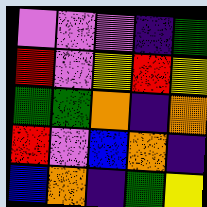[["violet", "violet", "violet", "indigo", "green"], ["red", "violet", "yellow", "red", "yellow"], ["green", "green", "orange", "indigo", "orange"], ["red", "violet", "blue", "orange", "indigo"], ["blue", "orange", "indigo", "green", "yellow"]]